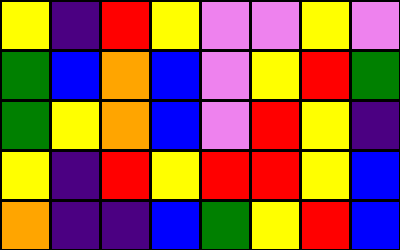[["yellow", "indigo", "red", "yellow", "violet", "violet", "yellow", "violet"], ["green", "blue", "orange", "blue", "violet", "yellow", "red", "green"], ["green", "yellow", "orange", "blue", "violet", "red", "yellow", "indigo"], ["yellow", "indigo", "red", "yellow", "red", "red", "yellow", "blue"], ["orange", "indigo", "indigo", "blue", "green", "yellow", "red", "blue"]]